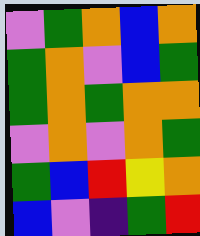[["violet", "green", "orange", "blue", "orange"], ["green", "orange", "violet", "blue", "green"], ["green", "orange", "green", "orange", "orange"], ["violet", "orange", "violet", "orange", "green"], ["green", "blue", "red", "yellow", "orange"], ["blue", "violet", "indigo", "green", "red"]]